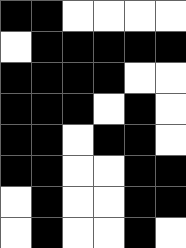[["black", "black", "white", "white", "white", "white"], ["white", "black", "black", "black", "black", "black"], ["black", "black", "black", "black", "white", "white"], ["black", "black", "black", "white", "black", "white"], ["black", "black", "white", "black", "black", "white"], ["black", "black", "white", "white", "black", "black"], ["white", "black", "white", "white", "black", "black"], ["white", "black", "white", "white", "black", "white"]]